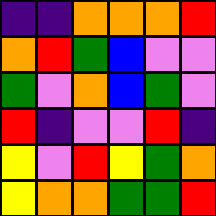[["indigo", "indigo", "orange", "orange", "orange", "red"], ["orange", "red", "green", "blue", "violet", "violet"], ["green", "violet", "orange", "blue", "green", "violet"], ["red", "indigo", "violet", "violet", "red", "indigo"], ["yellow", "violet", "red", "yellow", "green", "orange"], ["yellow", "orange", "orange", "green", "green", "red"]]